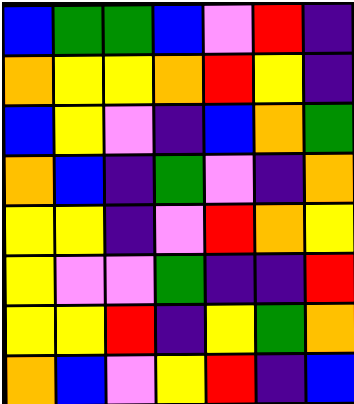[["blue", "green", "green", "blue", "violet", "red", "indigo"], ["orange", "yellow", "yellow", "orange", "red", "yellow", "indigo"], ["blue", "yellow", "violet", "indigo", "blue", "orange", "green"], ["orange", "blue", "indigo", "green", "violet", "indigo", "orange"], ["yellow", "yellow", "indigo", "violet", "red", "orange", "yellow"], ["yellow", "violet", "violet", "green", "indigo", "indigo", "red"], ["yellow", "yellow", "red", "indigo", "yellow", "green", "orange"], ["orange", "blue", "violet", "yellow", "red", "indigo", "blue"]]